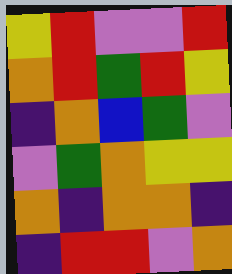[["yellow", "red", "violet", "violet", "red"], ["orange", "red", "green", "red", "yellow"], ["indigo", "orange", "blue", "green", "violet"], ["violet", "green", "orange", "yellow", "yellow"], ["orange", "indigo", "orange", "orange", "indigo"], ["indigo", "red", "red", "violet", "orange"]]